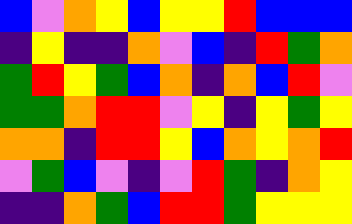[["blue", "violet", "orange", "yellow", "blue", "yellow", "yellow", "red", "blue", "blue", "blue"], ["indigo", "yellow", "indigo", "indigo", "orange", "violet", "blue", "indigo", "red", "green", "orange"], ["green", "red", "yellow", "green", "blue", "orange", "indigo", "orange", "blue", "red", "violet"], ["green", "green", "orange", "red", "red", "violet", "yellow", "indigo", "yellow", "green", "yellow"], ["orange", "orange", "indigo", "red", "red", "yellow", "blue", "orange", "yellow", "orange", "red"], ["violet", "green", "blue", "violet", "indigo", "violet", "red", "green", "indigo", "orange", "yellow"], ["indigo", "indigo", "orange", "green", "blue", "red", "red", "green", "yellow", "yellow", "yellow"]]